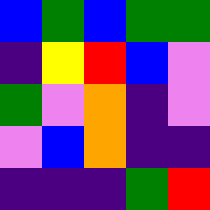[["blue", "green", "blue", "green", "green"], ["indigo", "yellow", "red", "blue", "violet"], ["green", "violet", "orange", "indigo", "violet"], ["violet", "blue", "orange", "indigo", "indigo"], ["indigo", "indigo", "indigo", "green", "red"]]